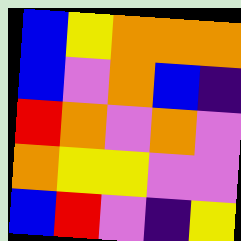[["blue", "yellow", "orange", "orange", "orange"], ["blue", "violet", "orange", "blue", "indigo"], ["red", "orange", "violet", "orange", "violet"], ["orange", "yellow", "yellow", "violet", "violet"], ["blue", "red", "violet", "indigo", "yellow"]]